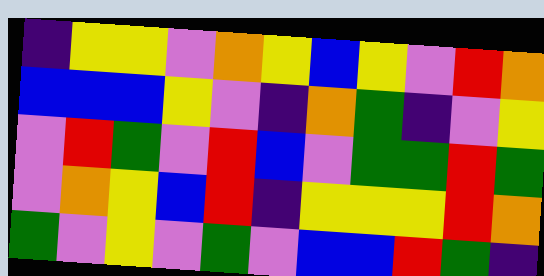[["indigo", "yellow", "yellow", "violet", "orange", "yellow", "blue", "yellow", "violet", "red", "orange"], ["blue", "blue", "blue", "yellow", "violet", "indigo", "orange", "green", "indigo", "violet", "yellow"], ["violet", "red", "green", "violet", "red", "blue", "violet", "green", "green", "red", "green"], ["violet", "orange", "yellow", "blue", "red", "indigo", "yellow", "yellow", "yellow", "red", "orange"], ["green", "violet", "yellow", "violet", "green", "violet", "blue", "blue", "red", "green", "indigo"]]